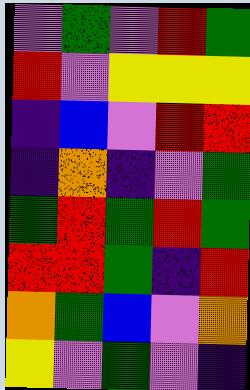[["violet", "green", "violet", "red", "green"], ["red", "violet", "yellow", "yellow", "yellow"], ["indigo", "blue", "violet", "red", "red"], ["indigo", "orange", "indigo", "violet", "green"], ["green", "red", "green", "red", "green"], ["red", "red", "green", "indigo", "red"], ["orange", "green", "blue", "violet", "orange"], ["yellow", "violet", "green", "violet", "indigo"]]